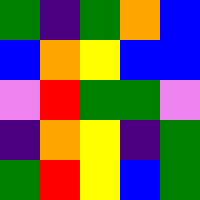[["green", "indigo", "green", "orange", "blue"], ["blue", "orange", "yellow", "blue", "blue"], ["violet", "red", "green", "green", "violet"], ["indigo", "orange", "yellow", "indigo", "green"], ["green", "red", "yellow", "blue", "green"]]